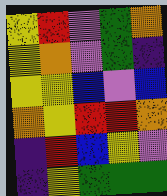[["yellow", "red", "violet", "green", "orange"], ["yellow", "orange", "violet", "green", "indigo"], ["yellow", "yellow", "blue", "violet", "blue"], ["orange", "yellow", "red", "red", "orange"], ["indigo", "red", "blue", "yellow", "violet"], ["indigo", "yellow", "green", "green", "green"]]